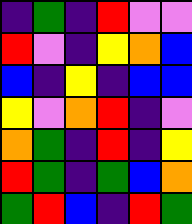[["indigo", "green", "indigo", "red", "violet", "violet"], ["red", "violet", "indigo", "yellow", "orange", "blue"], ["blue", "indigo", "yellow", "indigo", "blue", "blue"], ["yellow", "violet", "orange", "red", "indigo", "violet"], ["orange", "green", "indigo", "red", "indigo", "yellow"], ["red", "green", "indigo", "green", "blue", "orange"], ["green", "red", "blue", "indigo", "red", "green"]]